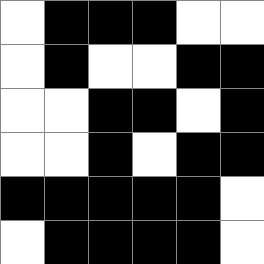[["white", "black", "black", "black", "white", "white"], ["white", "black", "white", "white", "black", "black"], ["white", "white", "black", "black", "white", "black"], ["white", "white", "black", "white", "black", "black"], ["black", "black", "black", "black", "black", "white"], ["white", "black", "black", "black", "black", "white"]]